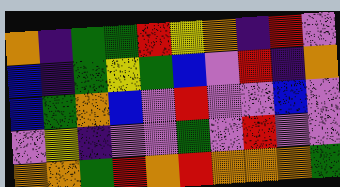[["orange", "indigo", "green", "green", "red", "yellow", "orange", "indigo", "red", "violet"], ["blue", "indigo", "green", "yellow", "green", "blue", "violet", "red", "indigo", "orange"], ["blue", "green", "orange", "blue", "violet", "red", "violet", "violet", "blue", "violet"], ["violet", "yellow", "indigo", "violet", "violet", "green", "violet", "red", "violet", "violet"], ["orange", "orange", "green", "red", "orange", "red", "orange", "orange", "orange", "green"]]